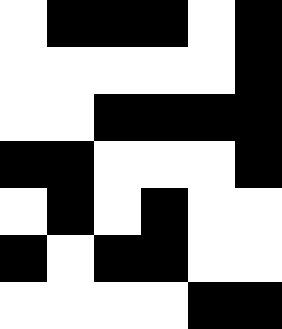[["white", "black", "black", "black", "white", "black"], ["white", "white", "white", "white", "white", "black"], ["white", "white", "black", "black", "black", "black"], ["black", "black", "white", "white", "white", "black"], ["white", "black", "white", "black", "white", "white"], ["black", "white", "black", "black", "white", "white"], ["white", "white", "white", "white", "black", "black"]]